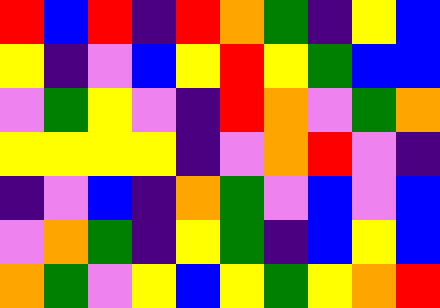[["red", "blue", "red", "indigo", "red", "orange", "green", "indigo", "yellow", "blue"], ["yellow", "indigo", "violet", "blue", "yellow", "red", "yellow", "green", "blue", "blue"], ["violet", "green", "yellow", "violet", "indigo", "red", "orange", "violet", "green", "orange"], ["yellow", "yellow", "yellow", "yellow", "indigo", "violet", "orange", "red", "violet", "indigo"], ["indigo", "violet", "blue", "indigo", "orange", "green", "violet", "blue", "violet", "blue"], ["violet", "orange", "green", "indigo", "yellow", "green", "indigo", "blue", "yellow", "blue"], ["orange", "green", "violet", "yellow", "blue", "yellow", "green", "yellow", "orange", "red"]]